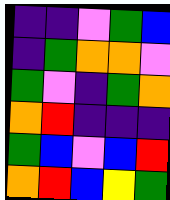[["indigo", "indigo", "violet", "green", "blue"], ["indigo", "green", "orange", "orange", "violet"], ["green", "violet", "indigo", "green", "orange"], ["orange", "red", "indigo", "indigo", "indigo"], ["green", "blue", "violet", "blue", "red"], ["orange", "red", "blue", "yellow", "green"]]